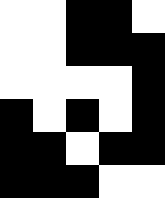[["white", "white", "black", "black", "white"], ["white", "white", "black", "black", "black"], ["white", "white", "white", "white", "black"], ["black", "white", "black", "white", "black"], ["black", "black", "white", "black", "black"], ["black", "black", "black", "white", "white"]]